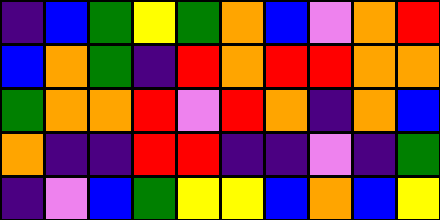[["indigo", "blue", "green", "yellow", "green", "orange", "blue", "violet", "orange", "red"], ["blue", "orange", "green", "indigo", "red", "orange", "red", "red", "orange", "orange"], ["green", "orange", "orange", "red", "violet", "red", "orange", "indigo", "orange", "blue"], ["orange", "indigo", "indigo", "red", "red", "indigo", "indigo", "violet", "indigo", "green"], ["indigo", "violet", "blue", "green", "yellow", "yellow", "blue", "orange", "blue", "yellow"]]